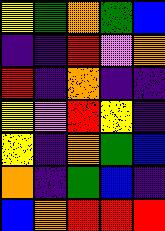[["yellow", "green", "orange", "green", "blue"], ["indigo", "indigo", "red", "violet", "orange"], ["red", "indigo", "orange", "indigo", "indigo"], ["yellow", "violet", "red", "yellow", "indigo"], ["yellow", "indigo", "orange", "green", "blue"], ["orange", "indigo", "green", "blue", "indigo"], ["blue", "orange", "red", "red", "red"]]